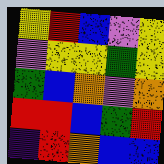[["yellow", "red", "blue", "violet", "yellow"], ["violet", "yellow", "yellow", "green", "yellow"], ["green", "blue", "orange", "violet", "orange"], ["red", "red", "blue", "green", "red"], ["indigo", "red", "orange", "blue", "blue"]]